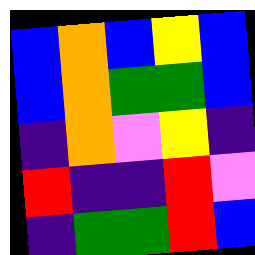[["blue", "orange", "blue", "yellow", "blue"], ["blue", "orange", "green", "green", "blue"], ["indigo", "orange", "violet", "yellow", "indigo"], ["red", "indigo", "indigo", "red", "violet"], ["indigo", "green", "green", "red", "blue"]]